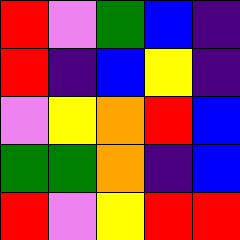[["red", "violet", "green", "blue", "indigo"], ["red", "indigo", "blue", "yellow", "indigo"], ["violet", "yellow", "orange", "red", "blue"], ["green", "green", "orange", "indigo", "blue"], ["red", "violet", "yellow", "red", "red"]]